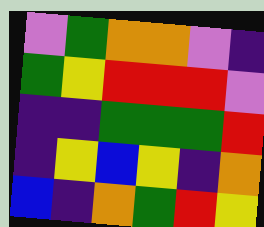[["violet", "green", "orange", "orange", "violet", "indigo"], ["green", "yellow", "red", "red", "red", "violet"], ["indigo", "indigo", "green", "green", "green", "red"], ["indigo", "yellow", "blue", "yellow", "indigo", "orange"], ["blue", "indigo", "orange", "green", "red", "yellow"]]